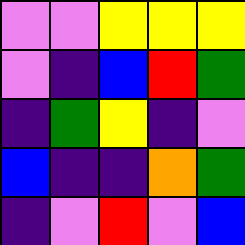[["violet", "violet", "yellow", "yellow", "yellow"], ["violet", "indigo", "blue", "red", "green"], ["indigo", "green", "yellow", "indigo", "violet"], ["blue", "indigo", "indigo", "orange", "green"], ["indigo", "violet", "red", "violet", "blue"]]